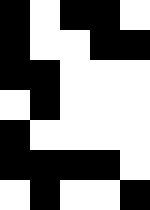[["black", "white", "black", "black", "white"], ["black", "white", "white", "black", "black"], ["black", "black", "white", "white", "white"], ["white", "black", "white", "white", "white"], ["black", "white", "white", "white", "white"], ["black", "black", "black", "black", "white"], ["white", "black", "white", "white", "black"]]